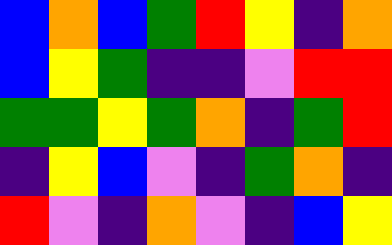[["blue", "orange", "blue", "green", "red", "yellow", "indigo", "orange"], ["blue", "yellow", "green", "indigo", "indigo", "violet", "red", "red"], ["green", "green", "yellow", "green", "orange", "indigo", "green", "red"], ["indigo", "yellow", "blue", "violet", "indigo", "green", "orange", "indigo"], ["red", "violet", "indigo", "orange", "violet", "indigo", "blue", "yellow"]]